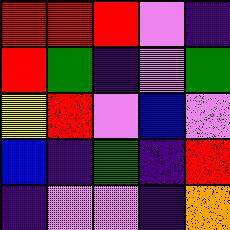[["red", "red", "red", "violet", "indigo"], ["red", "green", "indigo", "violet", "green"], ["yellow", "red", "violet", "blue", "violet"], ["blue", "indigo", "green", "indigo", "red"], ["indigo", "violet", "violet", "indigo", "orange"]]